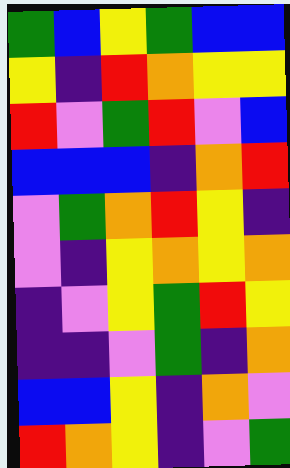[["green", "blue", "yellow", "green", "blue", "blue"], ["yellow", "indigo", "red", "orange", "yellow", "yellow"], ["red", "violet", "green", "red", "violet", "blue"], ["blue", "blue", "blue", "indigo", "orange", "red"], ["violet", "green", "orange", "red", "yellow", "indigo"], ["violet", "indigo", "yellow", "orange", "yellow", "orange"], ["indigo", "violet", "yellow", "green", "red", "yellow"], ["indigo", "indigo", "violet", "green", "indigo", "orange"], ["blue", "blue", "yellow", "indigo", "orange", "violet"], ["red", "orange", "yellow", "indigo", "violet", "green"]]